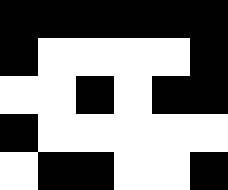[["black", "black", "black", "black", "black", "black"], ["black", "white", "white", "white", "white", "black"], ["white", "white", "black", "white", "black", "black"], ["black", "white", "white", "white", "white", "white"], ["white", "black", "black", "white", "white", "black"]]